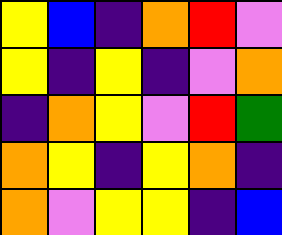[["yellow", "blue", "indigo", "orange", "red", "violet"], ["yellow", "indigo", "yellow", "indigo", "violet", "orange"], ["indigo", "orange", "yellow", "violet", "red", "green"], ["orange", "yellow", "indigo", "yellow", "orange", "indigo"], ["orange", "violet", "yellow", "yellow", "indigo", "blue"]]